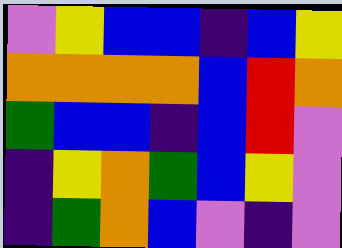[["violet", "yellow", "blue", "blue", "indigo", "blue", "yellow"], ["orange", "orange", "orange", "orange", "blue", "red", "orange"], ["green", "blue", "blue", "indigo", "blue", "red", "violet"], ["indigo", "yellow", "orange", "green", "blue", "yellow", "violet"], ["indigo", "green", "orange", "blue", "violet", "indigo", "violet"]]